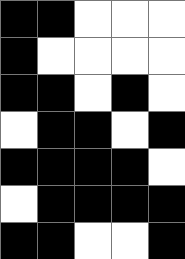[["black", "black", "white", "white", "white"], ["black", "white", "white", "white", "white"], ["black", "black", "white", "black", "white"], ["white", "black", "black", "white", "black"], ["black", "black", "black", "black", "white"], ["white", "black", "black", "black", "black"], ["black", "black", "white", "white", "black"]]